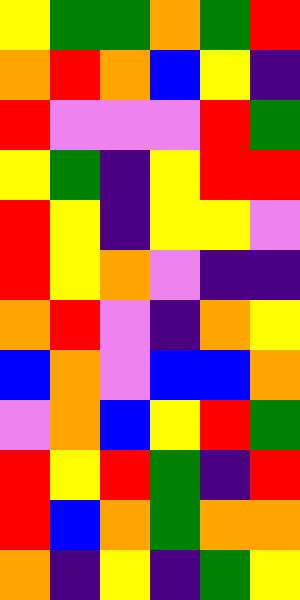[["yellow", "green", "green", "orange", "green", "red"], ["orange", "red", "orange", "blue", "yellow", "indigo"], ["red", "violet", "violet", "violet", "red", "green"], ["yellow", "green", "indigo", "yellow", "red", "red"], ["red", "yellow", "indigo", "yellow", "yellow", "violet"], ["red", "yellow", "orange", "violet", "indigo", "indigo"], ["orange", "red", "violet", "indigo", "orange", "yellow"], ["blue", "orange", "violet", "blue", "blue", "orange"], ["violet", "orange", "blue", "yellow", "red", "green"], ["red", "yellow", "red", "green", "indigo", "red"], ["red", "blue", "orange", "green", "orange", "orange"], ["orange", "indigo", "yellow", "indigo", "green", "yellow"]]